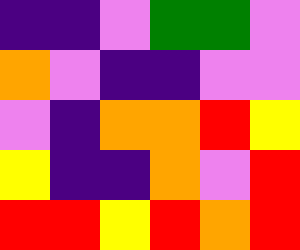[["indigo", "indigo", "violet", "green", "green", "violet"], ["orange", "violet", "indigo", "indigo", "violet", "violet"], ["violet", "indigo", "orange", "orange", "red", "yellow"], ["yellow", "indigo", "indigo", "orange", "violet", "red"], ["red", "red", "yellow", "red", "orange", "red"]]